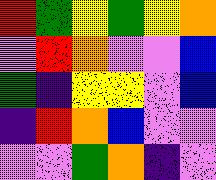[["red", "green", "yellow", "green", "yellow", "orange"], ["violet", "red", "orange", "violet", "violet", "blue"], ["green", "indigo", "yellow", "yellow", "violet", "blue"], ["indigo", "red", "orange", "blue", "violet", "violet"], ["violet", "violet", "green", "orange", "indigo", "violet"]]